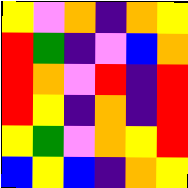[["yellow", "violet", "orange", "indigo", "orange", "yellow"], ["red", "green", "indigo", "violet", "blue", "orange"], ["red", "orange", "violet", "red", "indigo", "red"], ["red", "yellow", "indigo", "orange", "indigo", "red"], ["yellow", "green", "violet", "orange", "yellow", "red"], ["blue", "yellow", "blue", "indigo", "orange", "yellow"]]